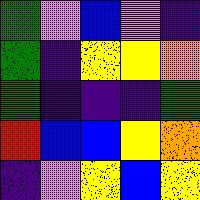[["green", "violet", "blue", "violet", "indigo"], ["green", "indigo", "yellow", "yellow", "orange"], ["green", "indigo", "indigo", "indigo", "green"], ["red", "blue", "blue", "yellow", "orange"], ["indigo", "violet", "yellow", "blue", "yellow"]]